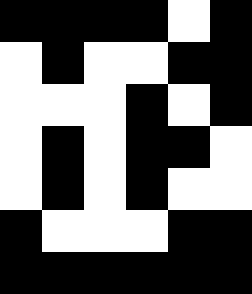[["black", "black", "black", "black", "white", "black"], ["white", "black", "white", "white", "black", "black"], ["white", "white", "white", "black", "white", "black"], ["white", "black", "white", "black", "black", "white"], ["white", "black", "white", "black", "white", "white"], ["black", "white", "white", "white", "black", "black"], ["black", "black", "black", "black", "black", "black"]]